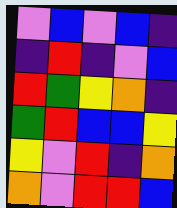[["violet", "blue", "violet", "blue", "indigo"], ["indigo", "red", "indigo", "violet", "blue"], ["red", "green", "yellow", "orange", "indigo"], ["green", "red", "blue", "blue", "yellow"], ["yellow", "violet", "red", "indigo", "orange"], ["orange", "violet", "red", "red", "blue"]]